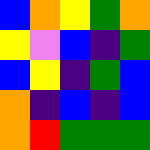[["blue", "orange", "yellow", "green", "orange"], ["yellow", "violet", "blue", "indigo", "green"], ["blue", "yellow", "indigo", "green", "blue"], ["orange", "indigo", "blue", "indigo", "blue"], ["orange", "red", "green", "green", "green"]]